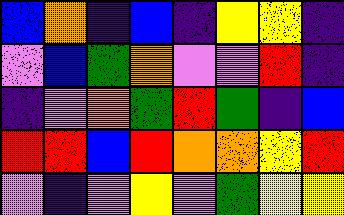[["blue", "orange", "indigo", "blue", "indigo", "yellow", "yellow", "indigo"], ["violet", "blue", "green", "orange", "violet", "violet", "red", "indigo"], ["indigo", "violet", "orange", "green", "red", "green", "indigo", "blue"], ["red", "red", "blue", "red", "orange", "orange", "yellow", "red"], ["violet", "indigo", "violet", "yellow", "violet", "green", "yellow", "yellow"]]